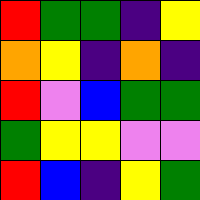[["red", "green", "green", "indigo", "yellow"], ["orange", "yellow", "indigo", "orange", "indigo"], ["red", "violet", "blue", "green", "green"], ["green", "yellow", "yellow", "violet", "violet"], ["red", "blue", "indigo", "yellow", "green"]]